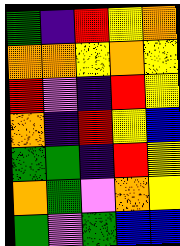[["green", "indigo", "red", "yellow", "orange"], ["orange", "orange", "yellow", "orange", "yellow"], ["red", "violet", "indigo", "red", "yellow"], ["orange", "indigo", "red", "yellow", "blue"], ["green", "green", "indigo", "red", "yellow"], ["orange", "green", "violet", "orange", "yellow"], ["green", "violet", "green", "blue", "blue"]]